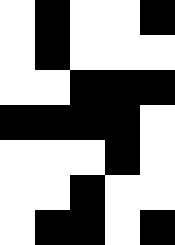[["white", "black", "white", "white", "black"], ["white", "black", "white", "white", "white"], ["white", "white", "black", "black", "black"], ["black", "black", "black", "black", "white"], ["white", "white", "white", "black", "white"], ["white", "white", "black", "white", "white"], ["white", "black", "black", "white", "black"]]